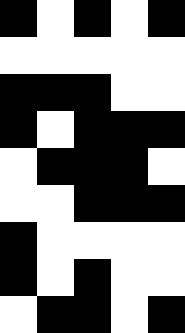[["black", "white", "black", "white", "black"], ["white", "white", "white", "white", "white"], ["black", "black", "black", "white", "white"], ["black", "white", "black", "black", "black"], ["white", "black", "black", "black", "white"], ["white", "white", "black", "black", "black"], ["black", "white", "white", "white", "white"], ["black", "white", "black", "white", "white"], ["white", "black", "black", "white", "black"]]